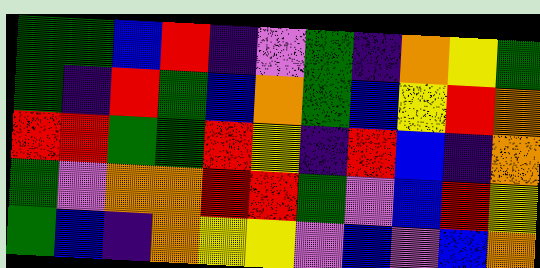[["green", "green", "blue", "red", "indigo", "violet", "green", "indigo", "orange", "yellow", "green"], ["green", "indigo", "red", "green", "blue", "orange", "green", "blue", "yellow", "red", "orange"], ["red", "red", "green", "green", "red", "yellow", "indigo", "red", "blue", "indigo", "orange"], ["green", "violet", "orange", "orange", "red", "red", "green", "violet", "blue", "red", "yellow"], ["green", "blue", "indigo", "orange", "yellow", "yellow", "violet", "blue", "violet", "blue", "orange"]]